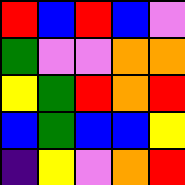[["red", "blue", "red", "blue", "violet"], ["green", "violet", "violet", "orange", "orange"], ["yellow", "green", "red", "orange", "red"], ["blue", "green", "blue", "blue", "yellow"], ["indigo", "yellow", "violet", "orange", "red"]]